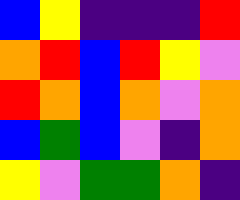[["blue", "yellow", "indigo", "indigo", "indigo", "red"], ["orange", "red", "blue", "red", "yellow", "violet"], ["red", "orange", "blue", "orange", "violet", "orange"], ["blue", "green", "blue", "violet", "indigo", "orange"], ["yellow", "violet", "green", "green", "orange", "indigo"]]